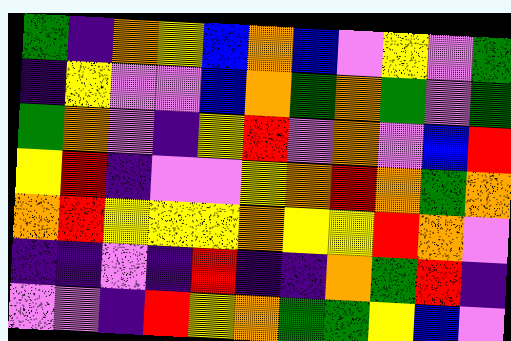[["green", "indigo", "orange", "yellow", "blue", "orange", "blue", "violet", "yellow", "violet", "green"], ["indigo", "yellow", "violet", "violet", "blue", "orange", "green", "orange", "green", "violet", "green"], ["green", "orange", "violet", "indigo", "yellow", "red", "violet", "orange", "violet", "blue", "red"], ["yellow", "red", "indigo", "violet", "violet", "yellow", "orange", "red", "orange", "green", "orange"], ["orange", "red", "yellow", "yellow", "yellow", "orange", "yellow", "yellow", "red", "orange", "violet"], ["indigo", "indigo", "violet", "indigo", "red", "indigo", "indigo", "orange", "green", "red", "indigo"], ["violet", "violet", "indigo", "red", "yellow", "orange", "green", "green", "yellow", "blue", "violet"]]